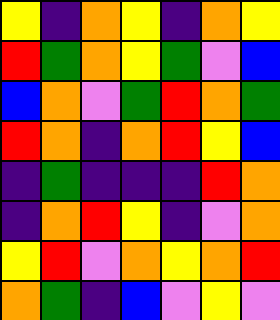[["yellow", "indigo", "orange", "yellow", "indigo", "orange", "yellow"], ["red", "green", "orange", "yellow", "green", "violet", "blue"], ["blue", "orange", "violet", "green", "red", "orange", "green"], ["red", "orange", "indigo", "orange", "red", "yellow", "blue"], ["indigo", "green", "indigo", "indigo", "indigo", "red", "orange"], ["indigo", "orange", "red", "yellow", "indigo", "violet", "orange"], ["yellow", "red", "violet", "orange", "yellow", "orange", "red"], ["orange", "green", "indigo", "blue", "violet", "yellow", "violet"]]